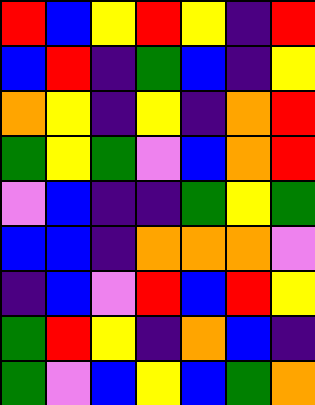[["red", "blue", "yellow", "red", "yellow", "indigo", "red"], ["blue", "red", "indigo", "green", "blue", "indigo", "yellow"], ["orange", "yellow", "indigo", "yellow", "indigo", "orange", "red"], ["green", "yellow", "green", "violet", "blue", "orange", "red"], ["violet", "blue", "indigo", "indigo", "green", "yellow", "green"], ["blue", "blue", "indigo", "orange", "orange", "orange", "violet"], ["indigo", "blue", "violet", "red", "blue", "red", "yellow"], ["green", "red", "yellow", "indigo", "orange", "blue", "indigo"], ["green", "violet", "blue", "yellow", "blue", "green", "orange"]]